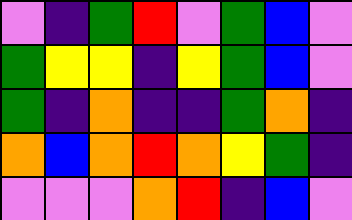[["violet", "indigo", "green", "red", "violet", "green", "blue", "violet"], ["green", "yellow", "yellow", "indigo", "yellow", "green", "blue", "violet"], ["green", "indigo", "orange", "indigo", "indigo", "green", "orange", "indigo"], ["orange", "blue", "orange", "red", "orange", "yellow", "green", "indigo"], ["violet", "violet", "violet", "orange", "red", "indigo", "blue", "violet"]]